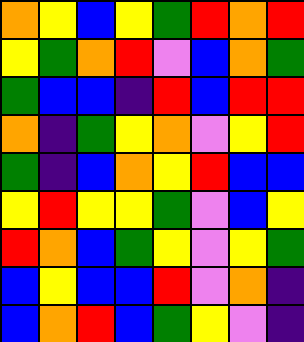[["orange", "yellow", "blue", "yellow", "green", "red", "orange", "red"], ["yellow", "green", "orange", "red", "violet", "blue", "orange", "green"], ["green", "blue", "blue", "indigo", "red", "blue", "red", "red"], ["orange", "indigo", "green", "yellow", "orange", "violet", "yellow", "red"], ["green", "indigo", "blue", "orange", "yellow", "red", "blue", "blue"], ["yellow", "red", "yellow", "yellow", "green", "violet", "blue", "yellow"], ["red", "orange", "blue", "green", "yellow", "violet", "yellow", "green"], ["blue", "yellow", "blue", "blue", "red", "violet", "orange", "indigo"], ["blue", "orange", "red", "blue", "green", "yellow", "violet", "indigo"]]